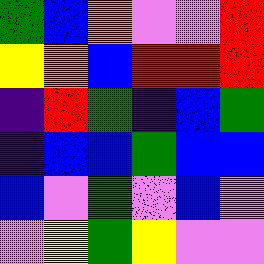[["green", "blue", "orange", "violet", "violet", "red"], ["yellow", "orange", "blue", "red", "red", "red"], ["indigo", "red", "green", "indigo", "blue", "green"], ["indigo", "blue", "blue", "green", "blue", "blue"], ["blue", "violet", "green", "violet", "blue", "violet"], ["violet", "yellow", "green", "yellow", "violet", "violet"]]